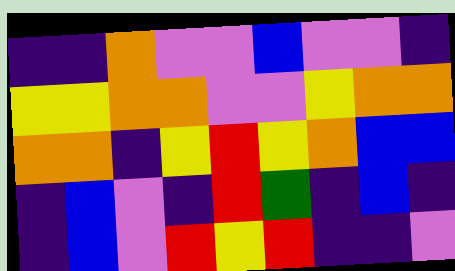[["indigo", "indigo", "orange", "violet", "violet", "blue", "violet", "violet", "indigo"], ["yellow", "yellow", "orange", "orange", "violet", "violet", "yellow", "orange", "orange"], ["orange", "orange", "indigo", "yellow", "red", "yellow", "orange", "blue", "blue"], ["indigo", "blue", "violet", "indigo", "red", "green", "indigo", "blue", "indigo"], ["indigo", "blue", "violet", "red", "yellow", "red", "indigo", "indigo", "violet"]]